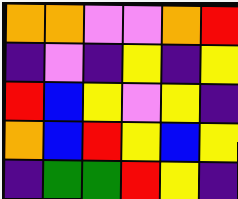[["orange", "orange", "violet", "violet", "orange", "red"], ["indigo", "violet", "indigo", "yellow", "indigo", "yellow"], ["red", "blue", "yellow", "violet", "yellow", "indigo"], ["orange", "blue", "red", "yellow", "blue", "yellow"], ["indigo", "green", "green", "red", "yellow", "indigo"]]